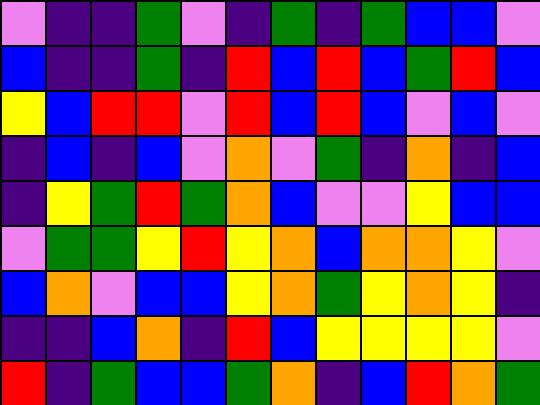[["violet", "indigo", "indigo", "green", "violet", "indigo", "green", "indigo", "green", "blue", "blue", "violet"], ["blue", "indigo", "indigo", "green", "indigo", "red", "blue", "red", "blue", "green", "red", "blue"], ["yellow", "blue", "red", "red", "violet", "red", "blue", "red", "blue", "violet", "blue", "violet"], ["indigo", "blue", "indigo", "blue", "violet", "orange", "violet", "green", "indigo", "orange", "indigo", "blue"], ["indigo", "yellow", "green", "red", "green", "orange", "blue", "violet", "violet", "yellow", "blue", "blue"], ["violet", "green", "green", "yellow", "red", "yellow", "orange", "blue", "orange", "orange", "yellow", "violet"], ["blue", "orange", "violet", "blue", "blue", "yellow", "orange", "green", "yellow", "orange", "yellow", "indigo"], ["indigo", "indigo", "blue", "orange", "indigo", "red", "blue", "yellow", "yellow", "yellow", "yellow", "violet"], ["red", "indigo", "green", "blue", "blue", "green", "orange", "indigo", "blue", "red", "orange", "green"]]